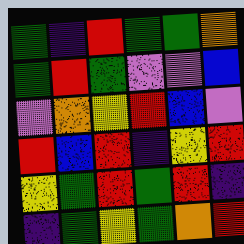[["green", "indigo", "red", "green", "green", "orange"], ["green", "red", "green", "violet", "violet", "blue"], ["violet", "orange", "yellow", "red", "blue", "violet"], ["red", "blue", "red", "indigo", "yellow", "red"], ["yellow", "green", "red", "green", "red", "indigo"], ["indigo", "green", "yellow", "green", "orange", "red"]]